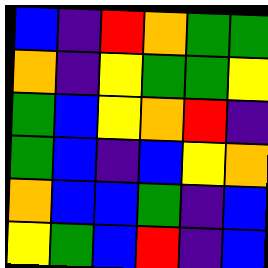[["blue", "indigo", "red", "orange", "green", "green"], ["orange", "indigo", "yellow", "green", "green", "yellow"], ["green", "blue", "yellow", "orange", "red", "indigo"], ["green", "blue", "indigo", "blue", "yellow", "orange"], ["orange", "blue", "blue", "green", "indigo", "blue"], ["yellow", "green", "blue", "red", "indigo", "blue"]]